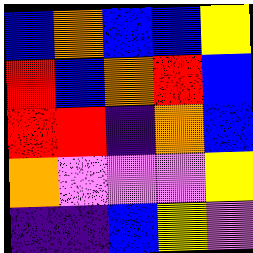[["blue", "orange", "blue", "blue", "yellow"], ["red", "blue", "orange", "red", "blue"], ["red", "red", "indigo", "orange", "blue"], ["orange", "violet", "violet", "violet", "yellow"], ["indigo", "indigo", "blue", "yellow", "violet"]]